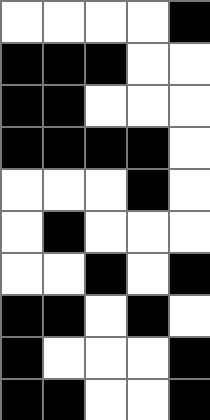[["white", "white", "white", "white", "black"], ["black", "black", "black", "white", "white"], ["black", "black", "white", "white", "white"], ["black", "black", "black", "black", "white"], ["white", "white", "white", "black", "white"], ["white", "black", "white", "white", "white"], ["white", "white", "black", "white", "black"], ["black", "black", "white", "black", "white"], ["black", "white", "white", "white", "black"], ["black", "black", "white", "white", "black"]]